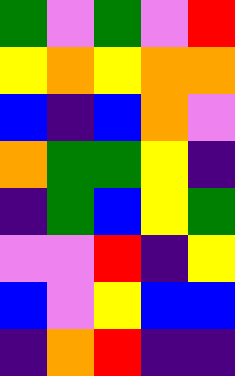[["green", "violet", "green", "violet", "red"], ["yellow", "orange", "yellow", "orange", "orange"], ["blue", "indigo", "blue", "orange", "violet"], ["orange", "green", "green", "yellow", "indigo"], ["indigo", "green", "blue", "yellow", "green"], ["violet", "violet", "red", "indigo", "yellow"], ["blue", "violet", "yellow", "blue", "blue"], ["indigo", "orange", "red", "indigo", "indigo"]]